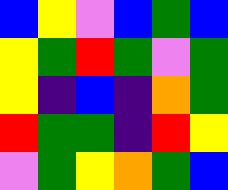[["blue", "yellow", "violet", "blue", "green", "blue"], ["yellow", "green", "red", "green", "violet", "green"], ["yellow", "indigo", "blue", "indigo", "orange", "green"], ["red", "green", "green", "indigo", "red", "yellow"], ["violet", "green", "yellow", "orange", "green", "blue"]]